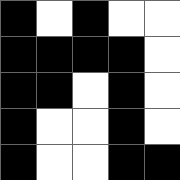[["black", "white", "black", "white", "white"], ["black", "black", "black", "black", "white"], ["black", "black", "white", "black", "white"], ["black", "white", "white", "black", "white"], ["black", "white", "white", "black", "black"]]